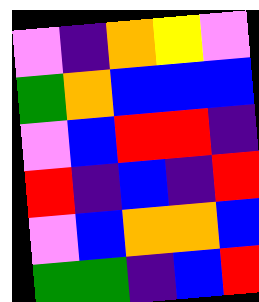[["violet", "indigo", "orange", "yellow", "violet"], ["green", "orange", "blue", "blue", "blue"], ["violet", "blue", "red", "red", "indigo"], ["red", "indigo", "blue", "indigo", "red"], ["violet", "blue", "orange", "orange", "blue"], ["green", "green", "indigo", "blue", "red"]]